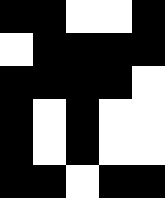[["black", "black", "white", "white", "black"], ["white", "black", "black", "black", "black"], ["black", "black", "black", "black", "white"], ["black", "white", "black", "white", "white"], ["black", "white", "black", "white", "white"], ["black", "black", "white", "black", "black"]]